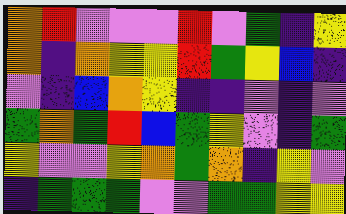[["orange", "red", "violet", "violet", "violet", "red", "violet", "green", "indigo", "yellow"], ["orange", "indigo", "orange", "yellow", "yellow", "red", "green", "yellow", "blue", "indigo"], ["violet", "indigo", "blue", "orange", "yellow", "indigo", "indigo", "violet", "indigo", "violet"], ["green", "orange", "green", "red", "blue", "green", "yellow", "violet", "indigo", "green"], ["yellow", "violet", "violet", "yellow", "orange", "green", "orange", "indigo", "yellow", "violet"], ["indigo", "green", "green", "green", "violet", "violet", "green", "green", "yellow", "yellow"]]